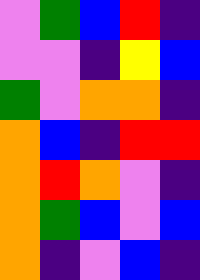[["violet", "green", "blue", "red", "indigo"], ["violet", "violet", "indigo", "yellow", "blue"], ["green", "violet", "orange", "orange", "indigo"], ["orange", "blue", "indigo", "red", "red"], ["orange", "red", "orange", "violet", "indigo"], ["orange", "green", "blue", "violet", "blue"], ["orange", "indigo", "violet", "blue", "indigo"]]